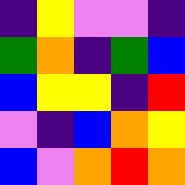[["indigo", "yellow", "violet", "violet", "indigo"], ["green", "orange", "indigo", "green", "blue"], ["blue", "yellow", "yellow", "indigo", "red"], ["violet", "indigo", "blue", "orange", "yellow"], ["blue", "violet", "orange", "red", "orange"]]